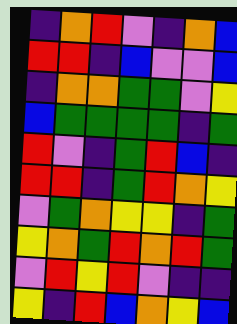[["indigo", "orange", "red", "violet", "indigo", "orange", "blue"], ["red", "red", "indigo", "blue", "violet", "violet", "blue"], ["indigo", "orange", "orange", "green", "green", "violet", "yellow"], ["blue", "green", "green", "green", "green", "indigo", "green"], ["red", "violet", "indigo", "green", "red", "blue", "indigo"], ["red", "red", "indigo", "green", "red", "orange", "yellow"], ["violet", "green", "orange", "yellow", "yellow", "indigo", "green"], ["yellow", "orange", "green", "red", "orange", "red", "green"], ["violet", "red", "yellow", "red", "violet", "indigo", "indigo"], ["yellow", "indigo", "red", "blue", "orange", "yellow", "blue"]]